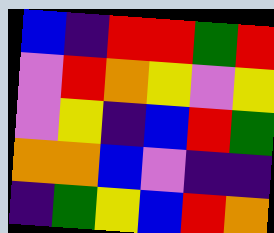[["blue", "indigo", "red", "red", "green", "red"], ["violet", "red", "orange", "yellow", "violet", "yellow"], ["violet", "yellow", "indigo", "blue", "red", "green"], ["orange", "orange", "blue", "violet", "indigo", "indigo"], ["indigo", "green", "yellow", "blue", "red", "orange"]]